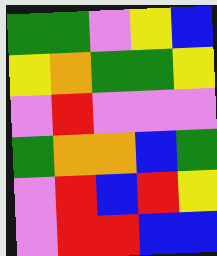[["green", "green", "violet", "yellow", "blue"], ["yellow", "orange", "green", "green", "yellow"], ["violet", "red", "violet", "violet", "violet"], ["green", "orange", "orange", "blue", "green"], ["violet", "red", "blue", "red", "yellow"], ["violet", "red", "red", "blue", "blue"]]